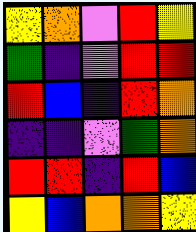[["yellow", "orange", "violet", "red", "yellow"], ["green", "indigo", "violet", "red", "red"], ["red", "blue", "indigo", "red", "orange"], ["indigo", "indigo", "violet", "green", "orange"], ["red", "red", "indigo", "red", "blue"], ["yellow", "blue", "orange", "orange", "yellow"]]